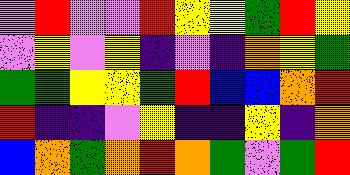[["violet", "red", "violet", "violet", "red", "yellow", "yellow", "green", "red", "yellow"], ["violet", "yellow", "violet", "yellow", "indigo", "violet", "indigo", "orange", "yellow", "green"], ["green", "green", "yellow", "yellow", "green", "red", "blue", "blue", "orange", "red"], ["red", "indigo", "indigo", "violet", "yellow", "indigo", "indigo", "yellow", "indigo", "orange"], ["blue", "orange", "green", "orange", "red", "orange", "green", "violet", "green", "red"]]